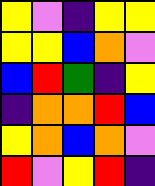[["yellow", "violet", "indigo", "yellow", "yellow"], ["yellow", "yellow", "blue", "orange", "violet"], ["blue", "red", "green", "indigo", "yellow"], ["indigo", "orange", "orange", "red", "blue"], ["yellow", "orange", "blue", "orange", "violet"], ["red", "violet", "yellow", "red", "indigo"]]